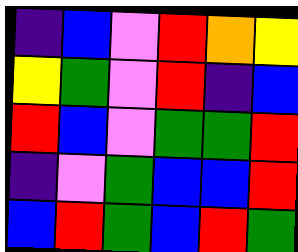[["indigo", "blue", "violet", "red", "orange", "yellow"], ["yellow", "green", "violet", "red", "indigo", "blue"], ["red", "blue", "violet", "green", "green", "red"], ["indigo", "violet", "green", "blue", "blue", "red"], ["blue", "red", "green", "blue", "red", "green"]]